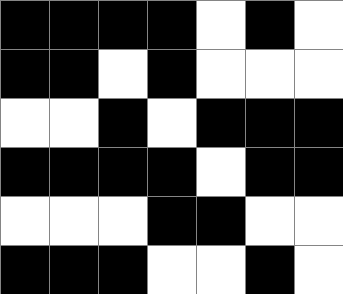[["black", "black", "black", "black", "white", "black", "white"], ["black", "black", "white", "black", "white", "white", "white"], ["white", "white", "black", "white", "black", "black", "black"], ["black", "black", "black", "black", "white", "black", "black"], ["white", "white", "white", "black", "black", "white", "white"], ["black", "black", "black", "white", "white", "black", "white"]]